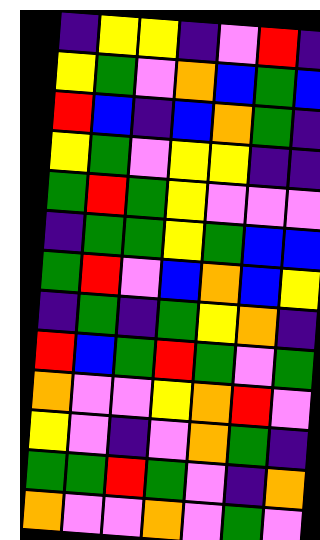[["indigo", "yellow", "yellow", "indigo", "violet", "red", "indigo"], ["yellow", "green", "violet", "orange", "blue", "green", "blue"], ["red", "blue", "indigo", "blue", "orange", "green", "indigo"], ["yellow", "green", "violet", "yellow", "yellow", "indigo", "indigo"], ["green", "red", "green", "yellow", "violet", "violet", "violet"], ["indigo", "green", "green", "yellow", "green", "blue", "blue"], ["green", "red", "violet", "blue", "orange", "blue", "yellow"], ["indigo", "green", "indigo", "green", "yellow", "orange", "indigo"], ["red", "blue", "green", "red", "green", "violet", "green"], ["orange", "violet", "violet", "yellow", "orange", "red", "violet"], ["yellow", "violet", "indigo", "violet", "orange", "green", "indigo"], ["green", "green", "red", "green", "violet", "indigo", "orange"], ["orange", "violet", "violet", "orange", "violet", "green", "violet"]]